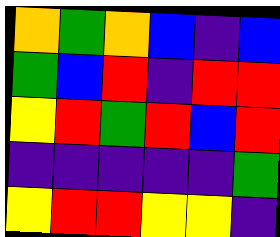[["orange", "green", "orange", "blue", "indigo", "blue"], ["green", "blue", "red", "indigo", "red", "red"], ["yellow", "red", "green", "red", "blue", "red"], ["indigo", "indigo", "indigo", "indigo", "indigo", "green"], ["yellow", "red", "red", "yellow", "yellow", "indigo"]]